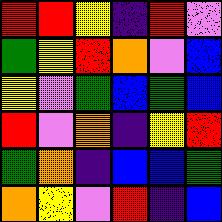[["red", "red", "yellow", "indigo", "red", "violet"], ["green", "yellow", "red", "orange", "violet", "blue"], ["yellow", "violet", "green", "blue", "green", "blue"], ["red", "violet", "orange", "indigo", "yellow", "red"], ["green", "orange", "indigo", "blue", "blue", "green"], ["orange", "yellow", "violet", "red", "indigo", "blue"]]